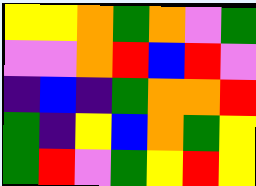[["yellow", "yellow", "orange", "green", "orange", "violet", "green"], ["violet", "violet", "orange", "red", "blue", "red", "violet"], ["indigo", "blue", "indigo", "green", "orange", "orange", "red"], ["green", "indigo", "yellow", "blue", "orange", "green", "yellow"], ["green", "red", "violet", "green", "yellow", "red", "yellow"]]